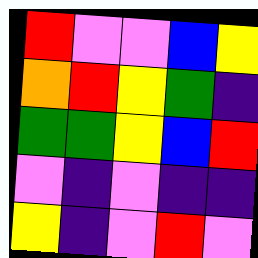[["red", "violet", "violet", "blue", "yellow"], ["orange", "red", "yellow", "green", "indigo"], ["green", "green", "yellow", "blue", "red"], ["violet", "indigo", "violet", "indigo", "indigo"], ["yellow", "indigo", "violet", "red", "violet"]]